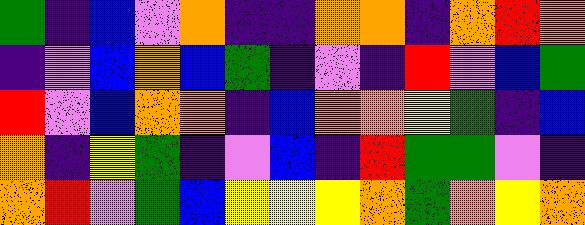[["green", "indigo", "blue", "violet", "orange", "indigo", "indigo", "orange", "orange", "indigo", "orange", "red", "orange"], ["indigo", "violet", "blue", "orange", "blue", "green", "indigo", "violet", "indigo", "red", "violet", "blue", "green"], ["red", "violet", "blue", "orange", "orange", "indigo", "blue", "orange", "orange", "yellow", "green", "indigo", "blue"], ["orange", "indigo", "yellow", "green", "indigo", "violet", "blue", "indigo", "red", "green", "green", "violet", "indigo"], ["orange", "red", "violet", "green", "blue", "yellow", "yellow", "yellow", "orange", "green", "orange", "yellow", "orange"]]